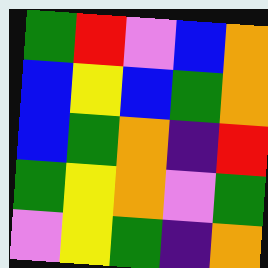[["green", "red", "violet", "blue", "orange"], ["blue", "yellow", "blue", "green", "orange"], ["blue", "green", "orange", "indigo", "red"], ["green", "yellow", "orange", "violet", "green"], ["violet", "yellow", "green", "indigo", "orange"]]